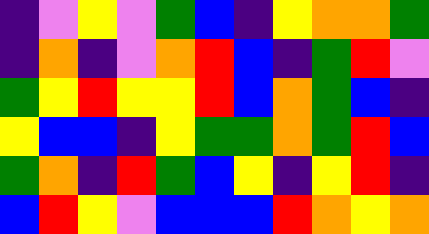[["indigo", "violet", "yellow", "violet", "green", "blue", "indigo", "yellow", "orange", "orange", "green"], ["indigo", "orange", "indigo", "violet", "orange", "red", "blue", "indigo", "green", "red", "violet"], ["green", "yellow", "red", "yellow", "yellow", "red", "blue", "orange", "green", "blue", "indigo"], ["yellow", "blue", "blue", "indigo", "yellow", "green", "green", "orange", "green", "red", "blue"], ["green", "orange", "indigo", "red", "green", "blue", "yellow", "indigo", "yellow", "red", "indigo"], ["blue", "red", "yellow", "violet", "blue", "blue", "blue", "red", "orange", "yellow", "orange"]]